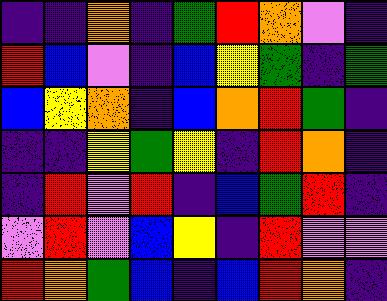[["indigo", "indigo", "orange", "indigo", "green", "red", "orange", "violet", "indigo"], ["red", "blue", "violet", "indigo", "blue", "yellow", "green", "indigo", "green"], ["blue", "yellow", "orange", "indigo", "blue", "orange", "red", "green", "indigo"], ["indigo", "indigo", "yellow", "green", "yellow", "indigo", "red", "orange", "indigo"], ["indigo", "red", "violet", "red", "indigo", "blue", "green", "red", "indigo"], ["violet", "red", "violet", "blue", "yellow", "indigo", "red", "violet", "violet"], ["red", "orange", "green", "blue", "indigo", "blue", "red", "orange", "indigo"]]